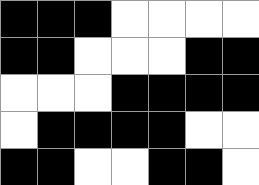[["black", "black", "black", "white", "white", "white", "white"], ["black", "black", "white", "white", "white", "black", "black"], ["white", "white", "white", "black", "black", "black", "black"], ["white", "black", "black", "black", "black", "white", "white"], ["black", "black", "white", "white", "black", "black", "white"]]